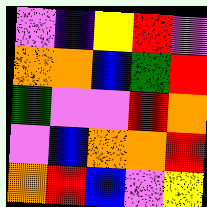[["violet", "indigo", "yellow", "red", "violet"], ["orange", "orange", "blue", "green", "red"], ["green", "violet", "violet", "red", "orange"], ["violet", "blue", "orange", "orange", "red"], ["orange", "red", "blue", "violet", "yellow"]]